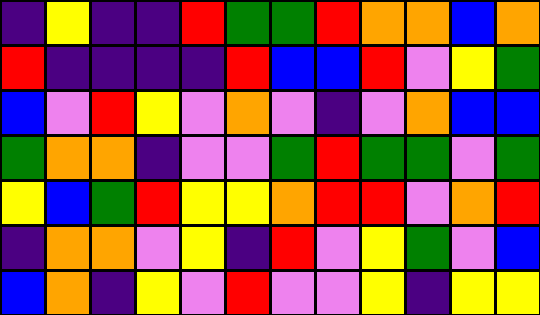[["indigo", "yellow", "indigo", "indigo", "red", "green", "green", "red", "orange", "orange", "blue", "orange"], ["red", "indigo", "indigo", "indigo", "indigo", "red", "blue", "blue", "red", "violet", "yellow", "green"], ["blue", "violet", "red", "yellow", "violet", "orange", "violet", "indigo", "violet", "orange", "blue", "blue"], ["green", "orange", "orange", "indigo", "violet", "violet", "green", "red", "green", "green", "violet", "green"], ["yellow", "blue", "green", "red", "yellow", "yellow", "orange", "red", "red", "violet", "orange", "red"], ["indigo", "orange", "orange", "violet", "yellow", "indigo", "red", "violet", "yellow", "green", "violet", "blue"], ["blue", "orange", "indigo", "yellow", "violet", "red", "violet", "violet", "yellow", "indigo", "yellow", "yellow"]]